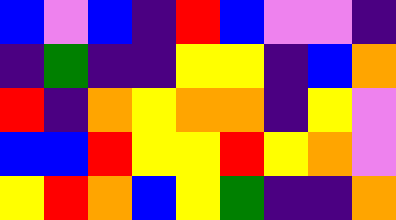[["blue", "violet", "blue", "indigo", "red", "blue", "violet", "violet", "indigo"], ["indigo", "green", "indigo", "indigo", "yellow", "yellow", "indigo", "blue", "orange"], ["red", "indigo", "orange", "yellow", "orange", "orange", "indigo", "yellow", "violet"], ["blue", "blue", "red", "yellow", "yellow", "red", "yellow", "orange", "violet"], ["yellow", "red", "orange", "blue", "yellow", "green", "indigo", "indigo", "orange"]]